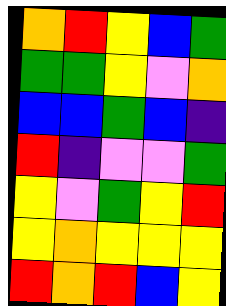[["orange", "red", "yellow", "blue", "green"], ["green", "green", "yellow", "violet", "orange"], ["blue", "blue", "green", "blue", "indigo"], ["red", "indigo", "violet", "violet", "green"], ["yellow", "violet", "green", "yellow", "red"], ["yellow", "orange", "yellow", "yellow", "yellow"], ["red", "orange", "red", "blue", "yellow"]]